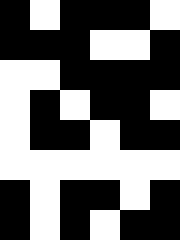[["black", "white", "black", "black", "black", "white"], ["black", "black", "black", "white", "white", "black"], ["white", "white", "black", "black", "black", "black"], ["white", "black", "white", "black", "black", "white"], ["white", "black", "black", "white", "black", "black"], ["white", "white", "white", "white", "white", "white"], ["black", "white", "black", "black", "white", "black"], ["black", "white", "black", "white", "black", "black"]]